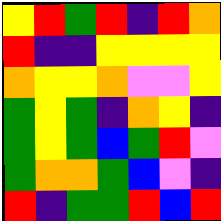[["yellow", "red", "green", "red", "indigo", "red", "orange"], ["red", "indigo", "indigo", "yellow", "yellow", "yellow", "yellow"], ["orange", "yellow", "yellow", "orange", "violet", "violet", "yellow"], ["green", "yellow", "green", "indigo", "orange", "yellow", "indigo"], ["green", "yellow", "green", "blue", "green", "red", "violet"], ["green", "orange", "orange", "green", "blue", "violet", "indigo"], ["red", "indigo", "green", "green", "red", "blue", "red"]]